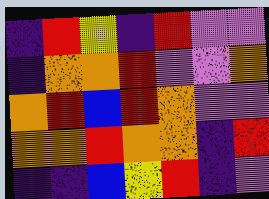[["indigo", "red", "yellow", "indigo", "red", "violet", "violet"], ["indigo", "orange", "orange", "red", "violet", "violet", "orange"], ["orange", "red", "blue", "red", "orange", "violet", "violet"], ["orange", "orange", "red", "orange", "orange", "indigo", "red"], ["indigo", "indigo", "blue", "yellow", "red", "indigo", "violet"]]